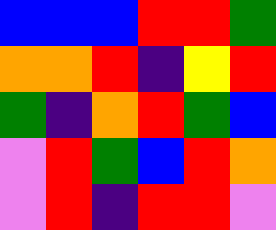[["blue", "blue", "blue", "red", "red", "green"], ["orange", "orange", "red", "indigo", "yellow", "red"], ["green", "indigo", "orange", "red", "green", "blue"], ["violet", "red", "green", "blue", "red", "orange"], ["violet", "red", "indigo", "red", "red", "violet"]]